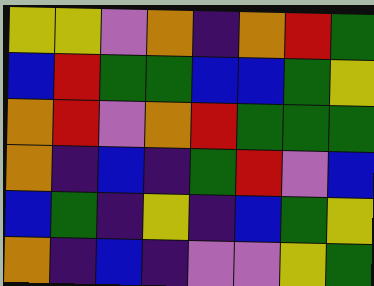[["yellow", "yellow", "violet", "orange", "indigo", "orange", "red", "green"], ["blue", "red", "green", "green", "blue", "blue", "green", "yellow"], ["orange", "red", "violet", "orange", "red", "green", "green", "green"], ["orange", "indigo", "blue", "indigo", "green", "red", "violet", "blue"], ["blue", "green", "indigo", "yellow", "indigo", "blue", "green", "yellow"], ["orange", "indigo", "blue", "indigo", "violet", "violet", "yellow", "green"]]